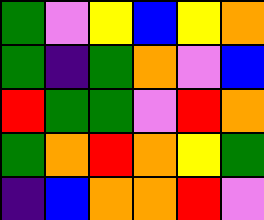[["green", "violet", "yellow", "blue", "yellow", "orange"], ["green", "indigo", "green", "orange", "violet", "blue"], ["red", "green", "green", "violet", "red", "orange"], ["green", "orange", "red", "orange", "yellow", "green"], ["indigo", "blue", "orange", "orange", "red", "violet"]]